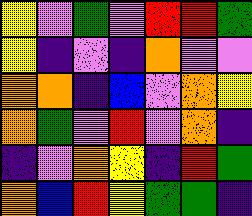[["yellow", "violet", "green", "violet", "red", "red", "green"], ["yellow", "indigo", "violet", "indigo", "orange", "violet", "violet"], ["orange", "orange", "indigo", "blue", "violet", "orange", "yellow"], ["orange", "green", "violet", "red", "violet", "orange", "indigo"], ["indigo", "violet", "orange", "yellow", "indigo", "red", "green"], ["orange", "blue", "red", "yellow", "green", "green", "indigo"]]